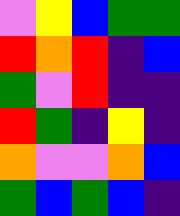[["violet", "yellow", "blue", "green", "green"], ["red", "orange", "red", "indigo", "blue"], ["green", "violet", "red", "indigo", "indigo"], ["red", "green", "indigo", "yellow", "indigo"], ["orange", "violet", "violet", "orange", "blue"], ["green", "blue", "green", "blue", "indigo"]]